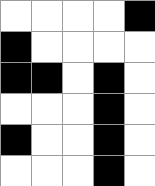[["white", "white", "white", "white", "black"], ["black", "white", "white", "white", "white"], ["black", "black", "white", "black", "white"], ["white", "white", "white", "black", "white"], ["black", "white", "white", "black", "white"], ["white", "white", "white", "black", "white"]]